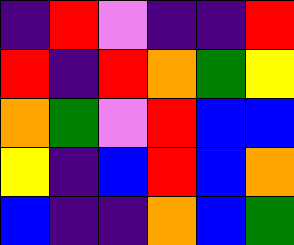[["indigo", "red", "violet", "indigo", "indigo", "red"], ["red", "indigo", "red", "orange", "green", "yellow"], ["orange", "green", "violet", "red", "blue", "blue"], ["yellow", "indigo", "blue", "red", "blue", "orange"], ["blue", "indigo", "indigo", "orange", "blue", "green"]]